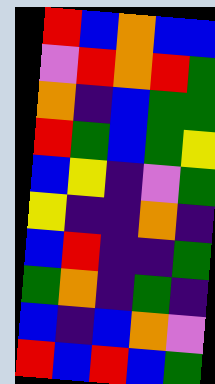[["red", "blue", "orange", "blue", "blue"], ["violet", "red", "orange", "red", "green"], ["orange", "indigo", "blue", "green", "green"], ["red", "green", "blue", "green", "yellow"], ["blue", "yellow", "indigo", "violet", "green"], ["yellow", "indigo", "indigo", "orange", "indigo"], ["blue", "red", "indigo", "indigo", "green"], ["green", "orange", "indigo", "green", "indigo"], ["blue", "indigo", "blue", "orange", "violet"], ["red", "blue", "red", "blue", "green"]]